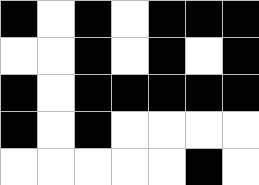[["black", "white", "black", "white", "black", "black", "black"], ["white", "white", "black", "white", "black", "white", "black"], ["black", "white", "black", "black", "black", "black", "black"], ["black", "white", "black", "white", "white", "white", "white"], ["white", "white", "white", "white", "white", "black", "white"]]